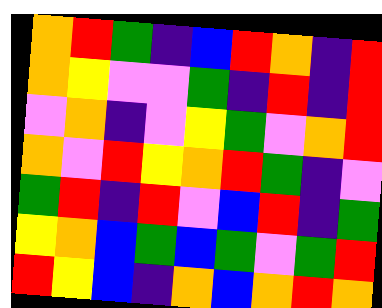[["orange", "red", "green", "indigo", "blue", "red", "orange", "indigo", "red"], ["orange", "yellow", "violet", "violet", "green", "indigo", "red", "indigo", "red"], ["violet", "orange", "indigo", "violet", "yellow", "green", "violet", "orange", "red"], ["orange", "violet", "red", "yellow", "orange", "red", "green", "indigo", "violet"], ["green", "red", "indigo", "red", "violet", "blue", "red", "indigo", "green"], ["yellow", "orange", "blue", "green", "blue", "green", "violet", "green", "red"], ["red", "yellow", "blue", "indigo", "orange", "blue", "orange", "red", "orange"]]